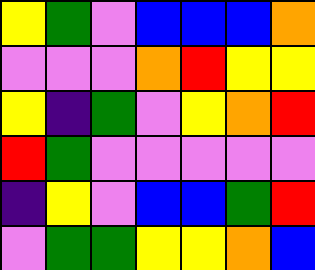[["yellow", "green", "violet", "blue", "blue", "blue", "orange"], ["violet", "violet", "violet", "orange", "red", "yellow", "yellow"], ["yellow", "indigo", "green", "violet", "yellow", "orange", "red"], ["red", "green", "violet", "violet", "violet", "violet", "violet"], ["indigo", "yellow", "violet", "blue", "blue", "green", "red"], ["violet", "green", "green", "yellow", "yellow", "orange", "blue"]]